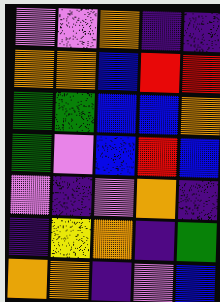[["violet", "violet", "orange", "indigo", "indigo"], ["orange", "orange", "blue", "red", "red"], ["green", "green", "blue", "blue", "orange"], ["green", "violet", "blue", "red", "blue"], ["violet", "indigo", "violet", "orange", "indigo"], ["indigo", "yellow", "orange", "indigo", "green"], ["orange", "orange", "indigo", "violet", "blue"]]